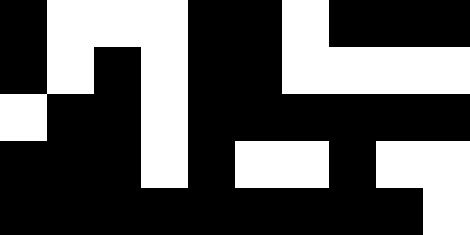[["black", "white", "white", "white", "black", "black", "white", "black", "black", "black"], ["black", "white", "black", "white", "black", "black", "white", "white", "white", "white"], ["white", "black", "black", "white", "black", "black", "black", "black", "black", "black"], ["black", "black", "black", "white", "black", "white", "white", "black", "white", "white"], ["black", "black", "black", "black", "black", "black", "black", "black", "black", "white"]]